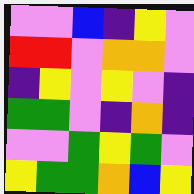[["violet", "violet", "blue", "indigo", "yellow", "violet"], ["red", "red", "violet", "orange", "orange", "violet"], ["indigo", "yellow", "violet", "yellow", "violet", "indigo"], ["green", "green", "violet", "indigo", "orange", "indigo"], ["violet", "violet", "green", "yellow", "green", "violet"], ["yellow", "green", "green", "orange", "blue", "yellow"]]